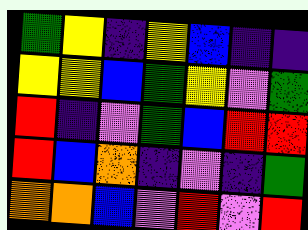[["green", "yellow", "indigo", "yellow", "blue", "indigo", "indigo"], ["yellow", "yellow", "blue", "green", "yellow", "violet", "green"], ["red", "indigo", "violet", "green", "blue", "red", "red"], ["red", "blue", "orange", "indigo", "violet", "indigo", "green"], ["orange", "orange", "blue", "violet", "red", "violet", "red"]]